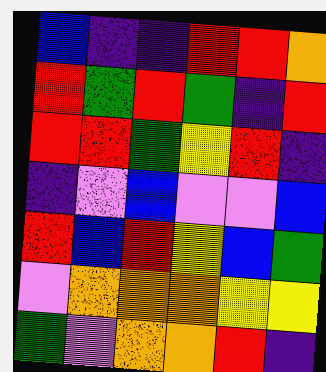[["blue", "indigo", "indigo", "red", "red", "orange"], ["red", "green", "red", "green", "indigo", "red"], ["red", "red", "green", "yellow", "red", "indigo"], ["indigo", "violet", "blue", "violet", "violet", "blue"], ["red", "blue", "red", "yellow", "blue", "green"], ["violet", "orange", "orange", "orange", "yellow", "yellow"], ["green", "violet", "orange", "orange", "red", "indigo"]]